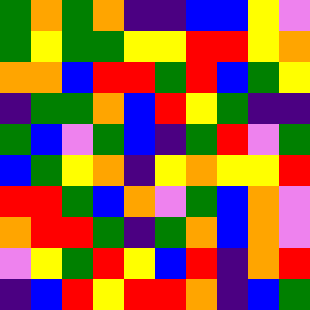[["green", "orange", "green", "orange", "indigo", "indigo", "blue", "blue", "yellow", "violet"], ["green", "yellow", "green", "green", "yellow", "yellow", "red", "red", "yellow", "orange"], ["orange", "orange", "blue", "red", "red", "green", "red", "blue", "green", "yellow"], ["indigo", "green", "green", "orange", "blue", "red", "yellow", "green", "indigo", "indigo"], ["green", "blue", "violet", "green", "blue", "indigo", "green", "red", "violet", "green"], ["blue", "green", "yellow", "orange", "indigo", "yellow", "orange", "yellow", "yellow", "red"], ["red", "red", "green", "blue", "orange", "violet", "green", "blue", "orange", "violet"], ["orange", "red", "red", "green", "indigo", "green", "orange", "blue", "orange", "violet"], ["violet", "yellow", "green", "red", "yellow", "blue", "red", "indigo", "orange", "red"], ["indigo", "blue", "red", "yellow", "red", "red", "orange", "indigo", "blue", "green"]]